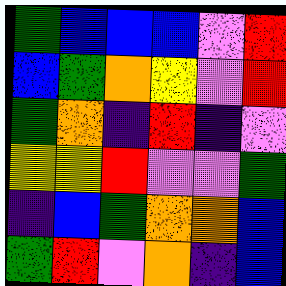[["green", "blue", "blue", "blue", "violet", "red"], ["blue", "green", "orange", "yellow", "violet", "red"], ["green", "orange", "indigo", "red", "indigo", "violet"], ["yellow", "yellow", "red", "violet", "violet", "green"], ["indigo", "blue", "green", "orange", "orange", "blue"], ["green", "red", "violet", "orange", "indigo", "blue"]]